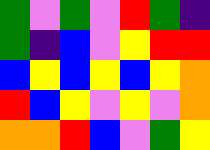[["green", "violet", "green", "violet", "red", "green", "indigo"], ["green", "indigo", "blue", "violet", "yellow", "red", "red"], ["blue", "yellow", "blue", "yellow", "blue", "yellow", "orange"], ["red", "blue", "yellow", "violet", "yellow", "violet", "orange"], ["orange", "orange", "red", "blue", "violet", "green", "yellow"]]